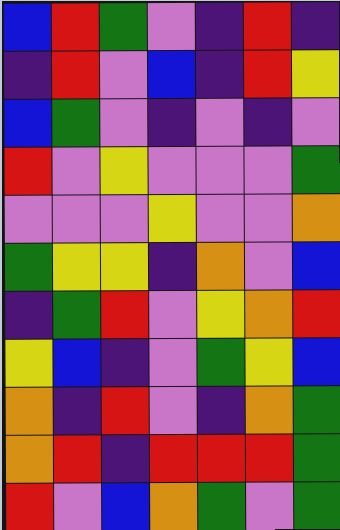[["blue", "red", "green", "violet", "indigo", "red", "indigo"], ["indigo", "red", "violet", "blue", "indigo", "red", "yellow"], ["blue", "green", "violet", "indigo", "violet", "indigo", "violet"], ["red", "violet", "yellow", "violet", "violet", "violet", "green"], ["violet", "violet", "violet", "yellow", "violet", "violet", "orange"], ["green", "yellow", "yellow", "indigo", "orange", "violet", "blue"], ["indigo", "green", "red", "violet", "yellow", "orange", "red"], ["yellow", "blue", "indigo", "violet", "green", "yellow", "blue"], ["orange", "indigo", "red", "violet", "indigo", "orange", "green"], ["orange", "red", "indigo", "red", "red", "red", "green"], ["red", "violet", "blue", "orange", "green", "violet", "green"]]